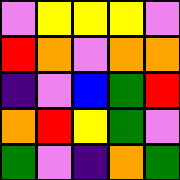[["violet", "yellow", "yellow", "yellow", "violet"], ["red", "orange", "violet", "orange", "orange"], ["indigo", "violet", "blue", "green", "red"], ["orange", "red", "yellow", "green", "violet"], ["green", "violet", "indigo", "orange", "green"]]